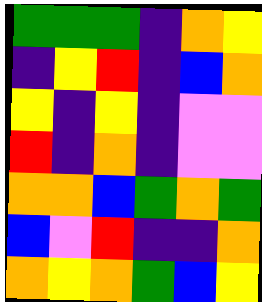[["green", "green", "green", "indigo", "orange", "yellow"], ["indigo", "yellow", "red", "indigo", "blue", "orange"], ["yellow", "indigo", "yellow", "indigo", "violet", "violet"], ["red", "indigo", "orange", "indigo", "violet", "violet"], ["orange", "orange", "blue", "green", "orange", "green"], ["blue", "violet", "red", "indigo", "indigo", "orange"], ["orange", "yellow", "orange", "green", "blue", "yellow"]]